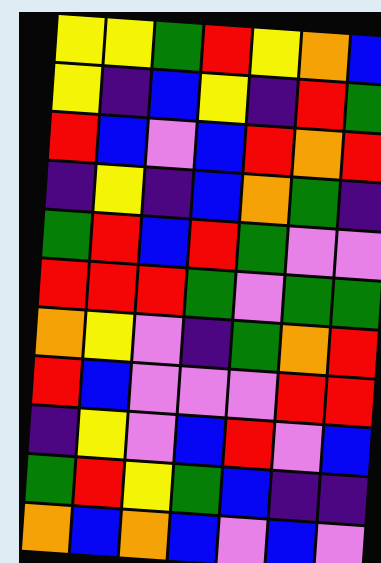[["yellow", "yellow", "green", "red", "yellow", "orange", "blue"], ["yellow", "indigo", "blue", "yellow", "indigo", "red", "green"], ["red", "blue", "violet", "blue", "red", "orange", "red"], ["indigo", "yellow", "indigo", "blue", "orange", "green", "indigo"], ["green", "red", "blue", "red", "green", "violet", "violet"], ["red", "red", "red", "green", "violet", "green", "green"], ["orange", "yellow", "violet", "indigo", "green", "orange", "red"], ["red", "blue", "violet", "violet", "violet", "red", "red"], ["indigo", "yellow", "violet", "blue", "red", "violet", "blue"], ["green", "red", "yellow", "green", "blue", "indigo", "indigo"], ["orange", "blue", "orange", "blue", "violet", "blue", "violet"]]